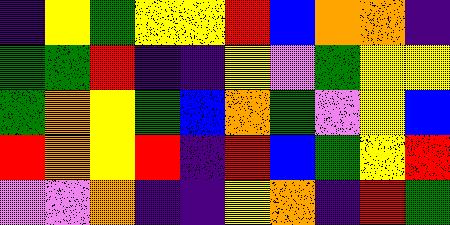[["indigo", "yellow", "green", "yellow", "yellow", "red", "blue", "orange", "orange", "indigo"], ["green", "green", "red", "indigo", "indigo", "yellow", "violet", "green", "yellow", "yellow"], ["green", "orange", "yellow", "green", "blue", "orange", "green", "violet", "yellow", "blue"], ["red", "orange", "yellow", "red", "indigo", "red", "blue", "green", "yellow", "red"], ["violet", "violet", "orange", "indigo", "indigo", "yellow", "orange", "indigo", "red", "green"]]